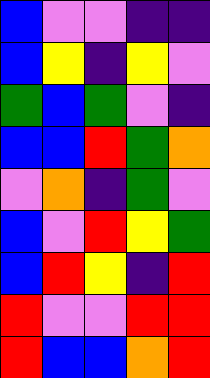[["blue", "violet", "violet", "indigo", "indigo"], ["blue", "yellow", "indigo", "yellow", "violet"], ["green", "blue", "green", "violet", "indigo"], ["blue", "blue", "red", "green", "orange"], ["violet", "orange", "indigo", "green", "violet"], ["blue", "violet", "red", "yellow", "green"], ["blue", "red", "yellow", "indigo", "red"], ["red", "violet", "violet", "red", "red"], ["red", "blue", "blue", "orange", "red"]]